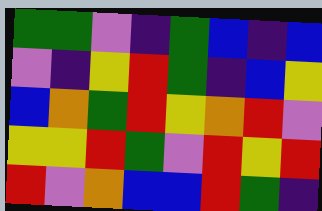[["green", "green", "violet", "indigo", "green", "blue", "indigo", "blue"], ["violet", "indigo", "yellow", "red", "green", "indigo", "blue", "yellow"], ["blue", "orange", "green", "red", "yellow", "orange", "red", "violet"], ["yellow", "yellow", "red", "green", "violet", "red", "yellow", "red"], ["red", "violet", "orange", "blue", "blue", "red", "green", "indigo"]]